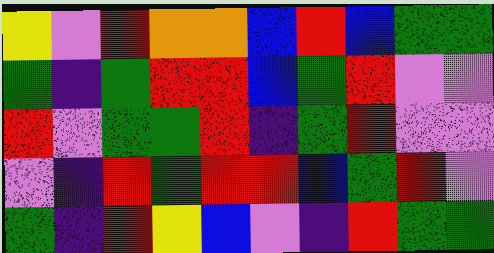[["yellow", "violet", "red", "orange", "orange", "blue", "red", "blue", "green", "green"], ["green", "indigo", "green", "red", "red", "blue", "green", "red", "violet", "violet"], ["red", "violet", "green", "green", "red", "indigo", "green", "red", "violet", "violet"], ["violet", "indigo", "red", "green", "red", "red", "blue", "green", "red", "violet"], ["green", "indigo", "red", "yellow", "blue", "violet", "indigo", "red", "green", "green"]]